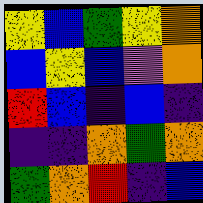[["yellow", "blue", "green", "yellow", "orange"], ["blue", "yellow", "blue", "violet", "orange"], ["red", "blue", "indigo", "blue", "indigo"], ["indigo", "indigo", "orange", "green", "orange"], ["green", "orange", "red", "indigo", "blue"]]